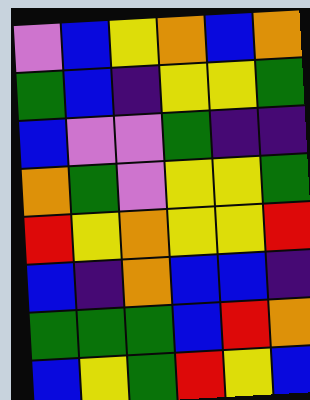[["violet", "blue", "yellow", "orange", "blue", "orange"], ["green", "blue", "indigo", "yellow", "yellow", "green"], ["blue", "violet", "violet", "green", "indigo", "indigo"], ["orange", "green", "violet", "yellow", "yellow", "green"], ["red", "yellow", "orange", "yellow", "yellow", "red"], ["blue", "indigo", "orange", "blue", "blue", "indigo"], ["green", "green", "green", "blue", "red", "orange"], ["blue", "yellow", "green", "red", "yellow", "blue"]]